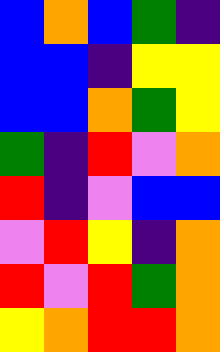[["blue", "orange", "blue", "green", "indigo"], ["blue", "blue", "indigo", "yellow", "yellow"], ["blue", "blue", "orange", "green", "yellow"], ["green", "indigo", "red", "violet", "orange"], ["red", "indigo", "violet", "blue", "blue"], ["violet", "red", "yellow", "indigo", "orange"], ["red", "violet", "red", "green", "orange"], ["yellow", "orange", "red", "red", "orange"]]